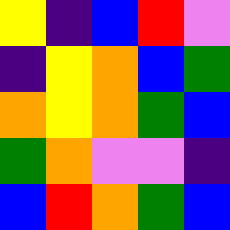[["yellow", "indigo", "blue", "red", "violet"], ["indigo", "yellow", "orange", "blue", "green"], ["orange", "yellow", "orange", "green", "blue"], ["green", "orange", "violet", "violet", "indigo"], ["blue", "red", "orange", "green", "blue"]]